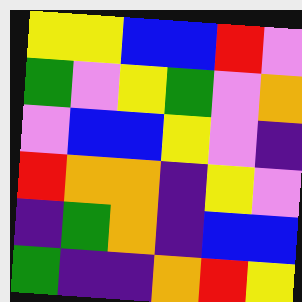[["yellow", "yellow", "blue", "blue", "red", "violet"], ["green", "violet", "yellow", "green", "violet", "orange"], ["violet", "blue", "blue", "yellow", "violet", "indigo"], ["red", "orange", "orange", "indigo", "yellow", "violet"], ["indigo", "green", "orange", "indigo", "blue", "blue"], ["green", "indigo", "indigo", "orange", "red", "yellow"]]